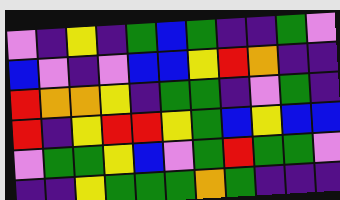[["violet", "indigo", "yellow", "indigo", "green", "blue", "green", "indigo", "indigo", "green", "violet"], ["blue", "violet", "indigo", "violet", "blue", "blue", "yellow", "red", "orange", "indigo", "indigo"], ["red", "orange", "orange", "yellow", "indigo", "green", "green", "indigo", "violet", "green", "indigo"], ["red", "indigo", "yellow", "red", "red", "yellow", "green", "blue", "yellow", "blue", "blue"], ["violet", "green", "green", "yellow", "blue", "violet", "green", "red", "green", "green", "violet"], ["indigo", "indigo", "yellow", "green", "green", "green", "orange", "green", "indigo", "indigo", "indigo"]]